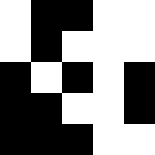[["white", "black", "black", "white", "white"], ["white", "black", "white", "white", "white"], ["black", "white", "black", "white", "black"], ["black", "black", "white", "white", "black"], ["black", "black", "black", "white", "white"]]